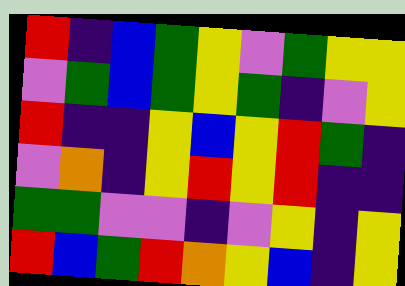[["red", "indigo", "blue", "green", "yellow", "violet", "green", "yellow", "yellow"], ["violet", "green", "blue", "green", "yellow", "green", "indigo", "violet", "yellow"], ["red", "indigo", "indigo", "yellow", "blue", "yellow", "red", "green", "indigo"], ["violet", "orange", "indigo", "yellow", "red", "yellow", "red", "indigo", "indigo"], ["green", "green", "violet", "violet", "indigo", "violet", "yellow", "indigo", "yellow"], ["red", "blue", "green", "red", "orange", "yellow", "blue", "indigo", "yellow"]]